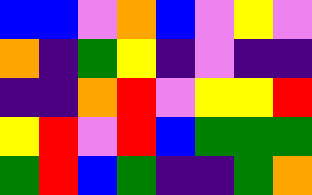[["blue", "blue", "violet", "orange", "blue", "violet", "yellow", "violet"], ["orange", "indigo", "green", "yellow", "indigo", "violet", "indigo", "indigo"], ["indigo", "indigo", "orange", "red", "violet", "yellow", "yellow", "red"], ["yellow", "red", "violet", "red", "blue", "green", "green", "green"], ["green", "red", "blue", "green", "indigo", "indigo", "green", "orange"]]